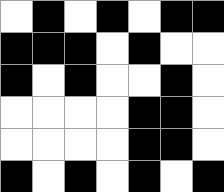[["white", "black", "white", "black", "white", "black", "black"], ["black", "black", "black", "white", "black", "white", "white"], ["black", "white", "black", "white", "white", "black", "white"], ["white", "white", "white", "white", "black", "black", "white"], ["white", "white", "white", "white", "black", "black", "white"], ["black", "white", "black", "white", "black", "white", "black"]]